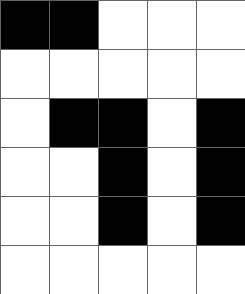[["black", "black", "white", "white", "white"], ["white", "white", "white", "white", "white"], ["white", "black", "black", "white", "black"], ["white", "white", "black", "white", "black"], ["white", "white", "black", "white", "black"], ["white", "white", "white", "white", "white"]]